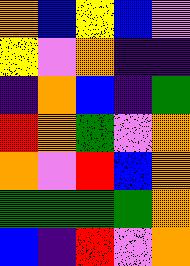[["orange", "blue", "yellow", "blue", "violet"], ["yellow", "violet", "orange", "indigo", "indigo"], ["indigo", "orange", "blue", "indigo", "green"], ["red", "orange", "green", "violet", "orange"], ["orange", "violet", "red", "blue", "orange"], ["green", "green", "green", "green", "orange"], ["blue", "indigo", "red", "violet", "orange"]]